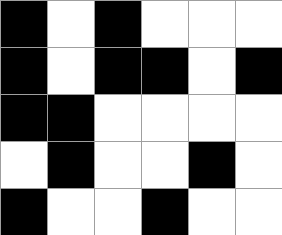[["black", "white", "black", "white", "white", "white"], ["black", "white", "black", "black", "white", "black"], ["black", "black", "white", "white", "white", "white"], ["white", "black", "white", "white", "black", "white"], ["black", "white", "white", "black", "white", "white"]]